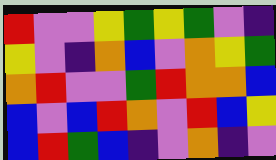[["red", "violet", "violet", "yellow", "green", "yellow", "green", "violet", "indigo"], ["yellow", "violet", "indigo", "orange", "blue", "violet", "orange", "yellow", "green"], ["orange", "red", "violet", "violet", "green", "red", "orange", "orange", "blue"], ["blue", "violet", "blue", "red", "orange", "violet", "red", "blue", "yellow"], ["blue", "red", "green", "blue", "indigo", "violet", "orange", "indigo", "violet"]]